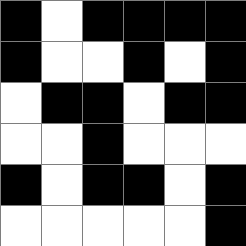[["black", "white", "black", "black", "black", "black"], ["black", "white", "white", "black", "white", "black"], ["white", "black", "black", "white", "black", "black"], ["white", "white", "black", "white", "white", "white"], ["black", "white", "black", "black", "white", "black"], ["white", "white", "white", "white", "white", "black"]]